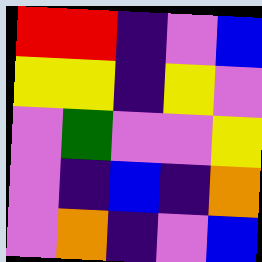[["red", "red", "indigo", "violet", "blue"], ["yellow", "yellow", "indigo", "yellow", "violet"], ["violet", "green", "violet", "violet", "yellow"], ["violet", "indigo", "blue", "indigo", "orange"], ["violet", "orange", "indigo", "violet", "blue"]]